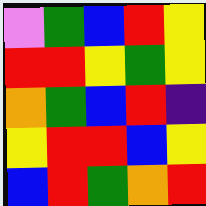[["violet", "green", "blue", "red", "yellow"], ["red", "red", "yellow", "green", "yellow"], ["orange", "green", "blue", "red", "indigo"], ["yellow", "red", "red", "blue", "yellow"], ["blue", "red", "green", "orange", "red"]]